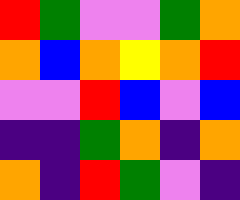[["red", "green", "violet", "violet", "green", "orange"], ["orange", "blue", "orange", "yellow", "orange", "red"], ["violet", "violet", "red", "blue", "violet", "blue"], ["indigo", "indigo", "green", "orange", "indigo", "orange"], ["orange", "indigo", "red", "green", "violet", "indigo"]]